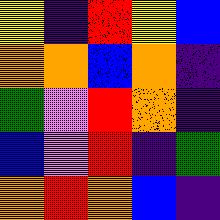[["yellow", "indigo", "red", "yellow", "blue"], ["orange", "orange", "blue", "orange", "indigo"], ["green", "violet", "red", "orange", "indigo"], ["blue", "violet", "red", "indigo", "green"], ["orange", "red", "orange", "blue", "indigo"]]